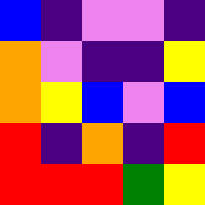[["blue", "indigo", "violet", "violet", "indigo"], ["orange", "violet", "indigo", "indigo", "yellow"], ["orange", "yellow", "blue", "violet", "blue"], ["red", "indigo", "orange", "indigo", "red"], ["red", "red", "red", "green", "yellow"]]